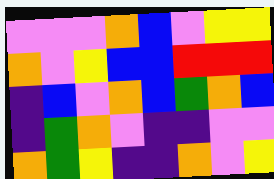[["violet", "violet", "violet", "orange", "blue", "violet", "yellow", "yellow"], ["orange", "violet", "yellow", "blue", "blue", "red", "red", "red"], ["indigo", "blue", "violet", "orange", "blue", "green", "orange", "blue"], ["indigo", "green", "orange", "violet", "indigo", "indigo", "violet", "violet"], ["orange", "green", "yellow", "indigo", "indigo", "orange", "violet", "yellow"]]